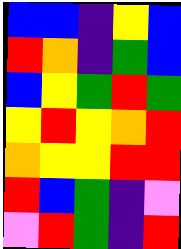[["blue", "blue", "indigo", "yellow", "blue"], ["red", "orange", "indigo", "green", "blue"], ["blue", "yellow", "green", "red", "green"], ["yellow", "red", "yellow", "orange", "red"], ["orange", "yellow", "yellow", "red", "red"], ["red", "blue", "green", "indigo", "violet"], ["violet", "red", "green", "indigo", "red"]]